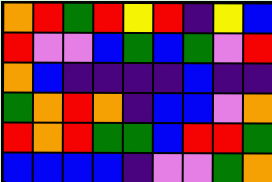[["orange", "red", "green", "red", "yellow", "red", "indigo", "yellow", "blue"], ["red", "violet", "violet", "blue", "green", "blue", "green", "violet", "red"], ["orange", "blue", "indigo", "indigo", "indigo", "indigo", "blue", "indigo", "indigo"], ["green", "orange", "red", "orange", "indigo", "blue", "blue", "violet", "orange"], ["red", "orange", "red", "green", "green", "blue", "red", "red", "green"], ["blue", "blue", "blue", "blue", "indigo", "violet", "violet", "green", "orange"]]